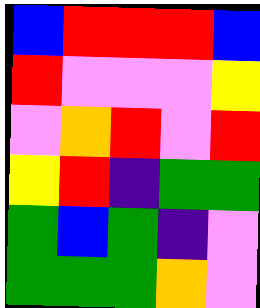[["blue", "red", "red", "red", "blue"], ["red", "violet", "violet", "violet", "yellow"], ["violet", "orange", "red", "violet", "red"], ["yellow", "red", "indigo", "green", "green"], ["green", "blue", "green", "indigo", "violet"], ["green", "green", "green", "orange", "violet"]]